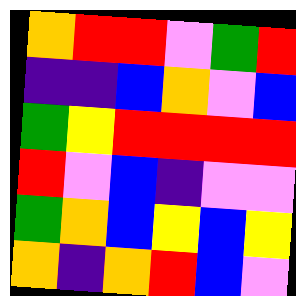[["orange", "red", "red", "violet", "green", "red"], ["indigo", "indigo", "blue", "orange", "violet", "blue"], ["green", "yellow", "red", "red", "red", "red"], ["red", "violet", "blue", "indigo", "violet", "violet"], ["green", "orange", "blue", "yellow", "blue", "yellow"], ["orange", "indigo", "orange", "red", "blue", "violet"]]